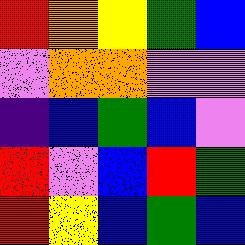[["red", "orange", "yellow", "green", "blue"], ["violet", "orange", "orange", "violet", "violet"], ["indigo", "blue", "green", "blue", "violet"], ["red", "violet", "blue", "red", "green"], ["red", "yellow", "blue", "green", "blue"]]